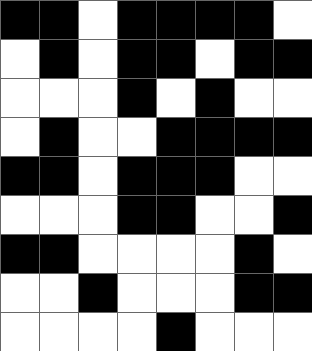[["black", "black", "white", "black", "black", "black", "black", "white"], ["white", "black", "white", "black", "black", "white", "black", "black"], ["white", "white", "white", "black", "white", "black", "white", "white"], ["white", "black", "white", "white", "black", "black", "black", "black"], ["black", "black", "white", "black", "black", "black", "white", "white"], ["white", "white", "white", "black", "black", "white", "white", "black"], ["black", "black", "white", "white", "white", "white", "black", "white"], ["white", "white", "black", "white", "white", "white", "black", "black"], ["white", "white", "white", "white", "black", "white", "white", "white"]]